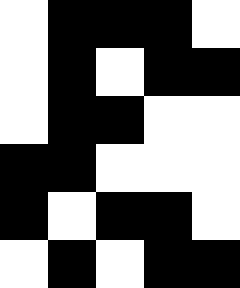[["white", "black", "black", "black", "white"], ["white", "black", "white", "black", "black"], ["white", "black", "black", "white", "white"], ["black", "black", "white", "white", "white"], ["black", "white", "black", "black", "white"], ["white", "black", "white", "black", "black"]]